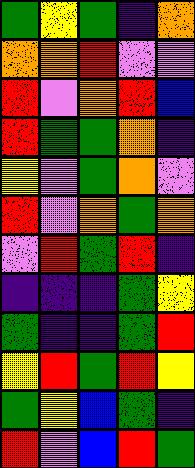[["green", "yellow", "green", "indigo", "orange"], ["orange", "orange", "red", "violet", "violet"], ["red", "violet", "orange", "red", "blue"], ["red", "green", "green", "orange", "indigo"], ["yellow", "violet", "green", "orange", "violet"], ["red", "violet", "orange", "green", "orange"], ["violet", "red", "green", "red", "indigo"], ["indigo", "indigo", "indigo", "green", "yellow"], ["green", "indigo", "indigo", "green", "red"], ["yellow", "red", "green", "red", "yellow"], ["green", "yellow", "blue", "green", "indigo"], ["red", "violet", "blue", "red", "green"]]